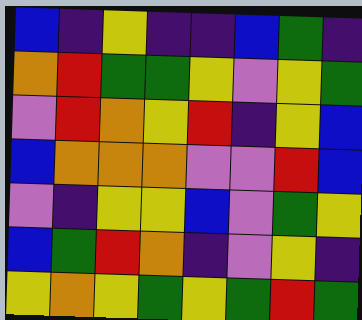[["blue", "indigo", "yellow", "indigo", "indigo", "blue", "green", "indigo"], ["orange", "red", "green", "green", "yellow", "violet", "yellow", "green"], ["violet", "red", "orange", "yellow", "red", "indigo", "yellow", "blue"], ["blue", "orange", "orange", "orange", "violet", "violet", "red", "blue"], ["violet", "indigo", "yellow", "yellow", "blue", "violet", "green", "yellow"], ["blue", "green", "red", "orange", "indigo", "violet", "yellow", "indigo"], ["yellow", "orange", "yellow", "green", "yellow", "green", "red", "green"]]